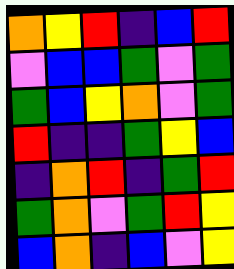[["orange", "yellow", "red", "indigo", "blue", "red"], ["violet", "blue", "blue", "green", "violet", "green"], ["green", "blue", "yellow", "orange", "violet", "green"], ["red", "indigo", "indigo", "green", "yellow", "blue"], ["indigo", "orange", "red", "indigo", "green", "red"], ["green", "orange", "violet", "green", "red", "yellow"], ["blue", "orange", "indigo", "blue", "violet", "yellow"]]